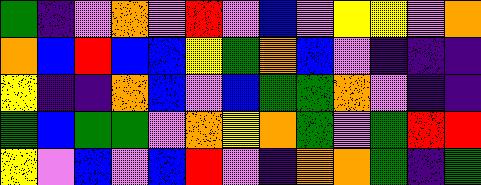[["green", "indigo", "violet", "orange", "violet", "red", "violet", "blue", "violet", "yellow", "yellow", "violet", "orange"], ["orange", "blue", "red", "blue", "blue", "yellow", "green", "orange", "blue", "violet", "indigo", "indigo", "indigo"], ["yellow", "indigo", "indigo", "orange", "blue", "violet", "blue", "green", "green", "orange", "violet", "indigo", "indigo"], ["green", "blue", "green", "green", "violet", "orange", "yellow", "orange", "green", "violet", "green", "red", "red"], ["yellow", "violet", "blue", "violet", "blue", "red", "violet", "indigo", "orange", "orange", "green", "indigo", "green"]]